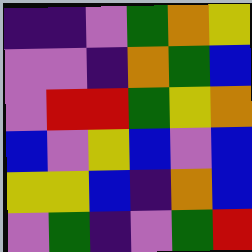[["indigo", "indigo", "violet", "green", "orange", "yellow"], ["violet", "violet", "indigo", "orange", "green", "blue"], ["violet", "red", "red", "green", "yellow", "orange"], ["blue", "violet", "yellow", "blue", "violet", "blue"], ["yellow", "yellow", "blue", "indigo", "orange", "blue"], ["violet", "green", "indigo", "violet", "green", "red"]]